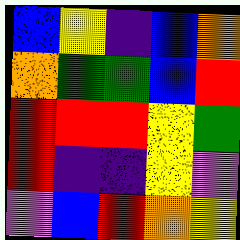[["blue", "yellow", "indigo", "blue", "orange"], ["orange", "green", "green", "blue", "red"], ["red", "red", "red", "yellow", "green"], ["red", "indigo", "indigo", "yellow", "violet"], ["violet", "blue", "red", "orange", "yellow"]]